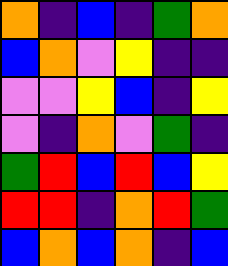[["orange", "indigo", "blue", "indigo", "green", "orange"], ["blue", "orange", "violet", "yellow", "indigo", "indigo"], ["violet", "violet", "yellow", "blue", "indigo", "yellow"], ["violet", "indigo", "orange", "violet", "green", "indigo"], ["green", "red", "blue", "red", "blue", "yellow"], ["red", "red", "indigo", "orange", "red", "green"], ["blue", "orange", "blue", "orange", "indigo", "blue"]]